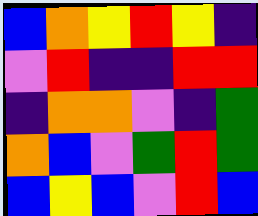[["blue", "orange", "yellow", "red", "yellow", "indigo"], ["violet", "red", "indigo", "indigo", "red", "red"], ["indigo", "orange", "orange", "violet", "indigo", "green"], ["orange", "blue", "violet", "green", "red", "green"], ["blue", "yellow", "blue", "violet", "red", "blue"]]